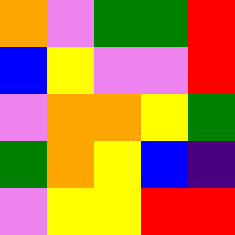[["orange", "violet", "green", "green", "red"], ["blue", "yellow", "violet", "violet", "red"], ["violet", "orange", "orange", "yellow", "green"], ["green", "orange", "yellow", "blue", "indigo"], ["violet", "yellow", "yellow", "red", "red"]]